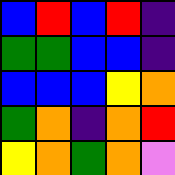[["blue", "red", "blue", "red", "indigo"], ["green", "green", "blue", "blue", "indigo"], ["blue", "blue", "blue", "yellow", "orange"], ["green", "orange", "indigo", "orange", "red"], ["yellow", "orange", "green", "orange", "violet"]]